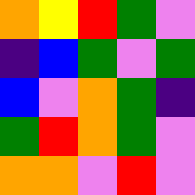[["orange", "yellow", "red", "green", "violet"], ["indigo", "blue", "green", "violet", "green"], ["blue", "violet", "orange", "green", "indigo"], ["green", "red", "orange", "green", "violet"], ["orange", "orange", "violet", "red", "violet"]]